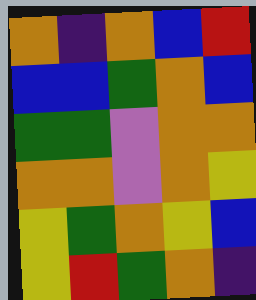[["orange", "indigo", "orange", "blue", "red"], ["blue", "blue", "green", "orange", "blue"], ["green", "green", "violet", "orange", "orange"], ["orange", "orange", "violet", "orange", "yellow"], ["yellow", "green", "orange", "yellow", "blue"], ["yellow", "red", "green", "orange", "indigo"]]